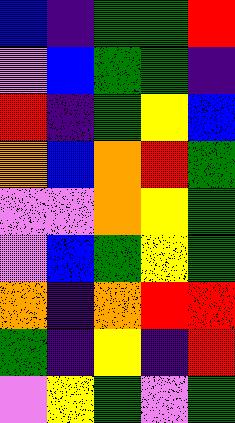[["blue", "indigo", "green", "green", "red"], ["violet", "blue", "green", "green", "indigo"], ["red", "indigo", "green", "yellow", "blue"], ["orange", "blue", "orange", "red", "green"], ["violet", "violet", "orange", "yellow", "green"], ["violet", "blue", "green", "yellow", "green"], ["orange", "indigo", "orange", "red", "red"], ["green", "indigo", "yellow", "indigo", "red"], ["violet", "yellow", "green", "violet", "green"]]